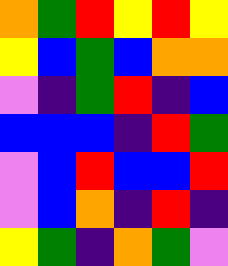[["orange", "green", "red", "yellow", "red", "yellow"], ["yellow", "blue", "green", "blue", "orange", "orange"], ["violet", "indigo", "green", "red", "indigo", "blue"], ["blue", "blue", "blue", "indigo", "red", "green"], ["violet", "blue", "red", "blue", "blue", "red"], ["violet", "blue", "orange", "indigo", "red", "indigo"], ["yellow", "green", "indigo", "orange", "green", "violet"]]